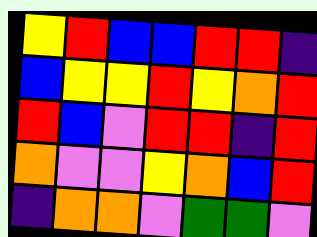[["yellow", "red", "blue", "blue", "red", "red", "indigo"], ["blue", "yellow", "yellow", "red", "yellow", "orange", "red"], ["red", "blue", "violet", "red", "red", "indigo", "red"], ["orange", "violet", "violet", "yellow", "orange", "blue", "red"], ["indigo", "orange", "orange", "violet", "green", "green", "violet"]]